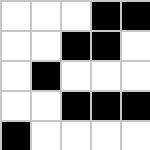[["white", "white", "white", "black", "black"], ["white", "white", "black", "black", "white"], ["white", "black", "white", "white", "white"], ["white", "white", "black", "black", "black"], ["black", "white", "white", "white", "white"]]